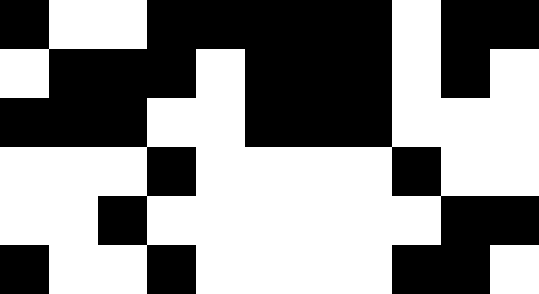[["black", "white", "white", "black", "black", "black", "black", "black", "white", "black", "black"], ["white", "black", "black", "black", "white", "black", "black", "black", "white", "black", "white"], ["black", "black", "black", "white", "white", "black", "black", "black", "white", "white", "white"], ["white", "white", "white", "black", "white", "white", "white", "white", "black", "white", "white"], ["white", "white", "black", "white", "white", "white", "white", "white", "white", "black", "black"], ["black", "white", "white", "black", "white", "white", "white", "white", "black", "black", "white"]]